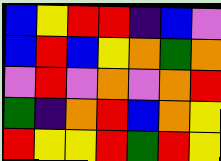[["blue", "yellow", "red", "red", "indigo", "blue", "violet"], ["blue", "red", "blue", "yellow", "orange", "green", "orange"], ["violet", "red", "violet", "orange", "violet", "orange", "red"], ["green", "indigo", "orange", "red", "blue", "orange", "yellow"], ["red", "yellow", "yellow", "red", "green", "red", "yellow"]]